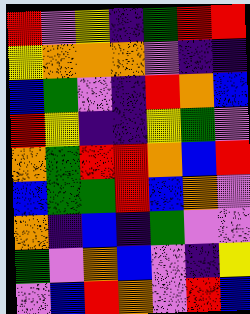[["red", "violet", "yellow", "indigo", "green", "red", "red"], ["yellow", "orange", "orange", "orange", "violet", "indigo", "indigo"], ["blue", "green", "violet", "indigo", "red", "orange", "blue"], ["red", "yellow", "indigo", "indigo", "yellow", "green", "violet"], ["orange", "green", "red", "red", "orange", "blue", "red"], ["blue", "green", "green", "red", "blue", "orange", "violet"], ["orange", "indigo", "blue", "indigo", "green", "violet", "violet"], ["green", "violet", "orange", "blue", "violet", "indigo", "yellow"], ["violet", "blue", "red", "orange", "violet", "red", "blue"]]